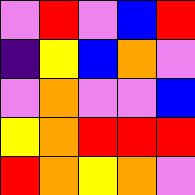[["violet", "red", "violet", "blue", "red"], ["indigo", "yellow", "blue", "orange", "violet"], ["violet", "orange", "violet", "violet", "blue"], ["yellow", "orange", "red", "red", "red"], ["red", "orange", "yellow", "orange", "violet"]]